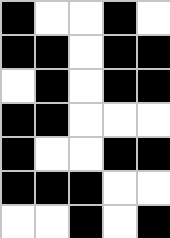[["black", "white", "white", "black", "white"], ["black", "black", "white", "black", "black"], ["white", "black", "white", "black", "black"], ["black", "black", "white", "white", "white"], ["black", "white", "white", "black", "black"], ["black", "black", "black", "white", "white"], ["white", "white", "black", "white", "black"]]